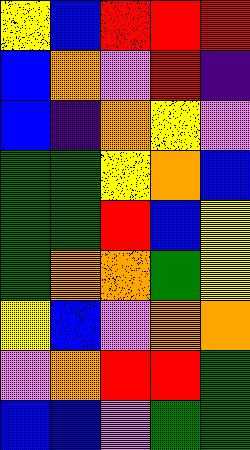[["yellow", "blue", "red", "red", "red"], ["blue", "orange", "violet", "red", "indigo"], ["blue", "indigo", "orange", "yellow", "violet"], ["green", "green", "yellow", "orange", "blue"], ["green", "green", "red", "blue", "yellow"], ["green", "orange", "orange", "green", "yellow"], ["yellow", "blue", "violet", "orange", "orange"], ["violet", "orange", "red", "red", "green"], ["blue", "blue", "violet", "green", "green"]]